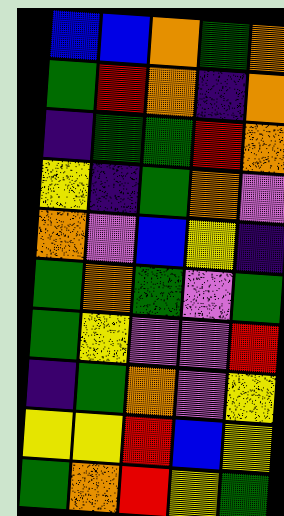[["blue", "blue", "orange", "green", "orange"], ["green", "red", "orange", "indigo", "orange"], ["indigo", "green", "green", "red", "orange"], ["yellow", "indigo", "green", "orange", "violet"], ["orange", "violet", "blue", "yellow", "indigo"], ["green", "orange", "green", "violet", "green"], ["green", "yellow", "violet", "violet", "red"], ["indigo", "green", "orange", "violet", "yellow"], ["yellow", "yellow", "red", "blue", "yellow"], ["green", "orange", "red", "yellow", "green"]]